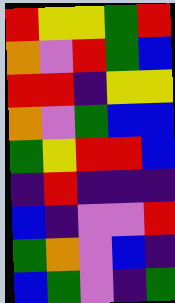[["red", "yellow", "yellow", "green", "red"], ["orange", "violet", "red", "green", "blue"], ["red", "red", "indigo", "yellow", "yellow"], ["orange", "violet", "green", "blue", "blue"], ["green", "yellow", "red", "red", "blue"], ["indigo", "red", "indigo", "indigo", "indigo"], ["blue", "indigo", "violet", "violet", "red"], ["green", "orange", "violet", "blue", "indigo"], ["blue", "green", "violet", "indigo", "green"]]